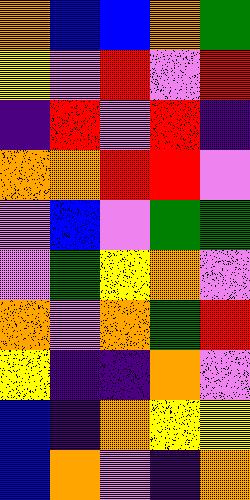[["orange", "blue", "blue", "orange", "green"], ["yellow", "violet", "red", "violet", "red"], ["indigo", "red", "violet", "red", "indigo"], ["orange", "orange", "red", "red", "violet"], ["violet", "blue", "violet", "green", "green"], ["violet", "green", "yellow", "orange", "violet"], ["orange", "violet", "orange", "green", "red"], ["yellow", "indigo", "indigo", "orange", "violet"], ["blue", "indigo", "orange", "yellow", "yellow"], ["blue", "orange", "violet", "indigo", "orange"]]